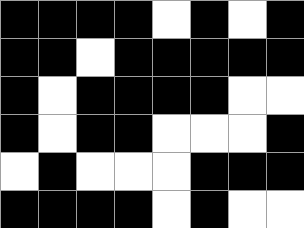[["black", "black", "black", "black", "white", "black", "white", "black"], ["black", "black", "white", "black", "black", "black", "black", "black"], ["black", "white", "black", "black", "black", "black", "white", "white"], ["black", "white", "black", "black", "white", "white", "white", "black"], ["white", "black", "white", "white", "white", "black", "black", "black"], ["black", "black", "black", "black", "white", "black", "white", "white"]]